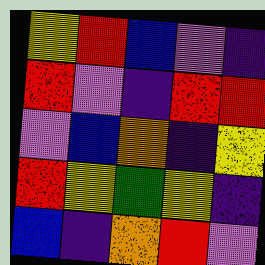[["yellow", "red", "blue", "violet", "indigo"], ["red", "violet", "indigo", "red", "red"], ["violet", "blue", "orange", "indigo", "yellow"], ["red", "yellow", "green", "yellow", "indigo"], ["blue", "indigo", "orange", "red", "violet"]]